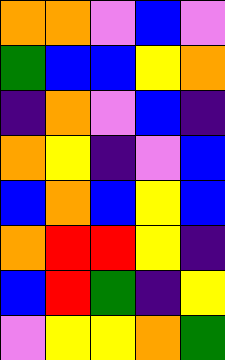[["orange", "orange", "violet", "blue", "violet"], ["green", "blue", "blue", "yellow", "orange"], ["indigo", "orange", "violet", "blue", "indigo"], ["orange", "yellow", "indigo", "violet", "blue"], ["blue", "orange", "blue", "yellow", "blue"], ["orange", "red", "red", "yellow", "indigo"], ["blue", "red", "green", "indigo", "yellow"], ["violet", "yellow", "yellow", "orange", "green"]]